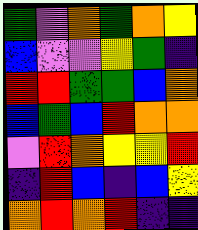[["green", "violet", "orange", "green", "orange", "yellow"], ["blue", "violet", "violet", "yellow", "green", "indigo"], ["red", "red", "green", "green", "blue", "orange"], ["blue", "green", "blue", "red", "orange", "orange"], ["violet", "red", "orange", "yellow", "yellow", "red"], ["indigo", "red", "blue", "indigo", "blue", "yellow"], ["orange", "red", "orange", "red", "indigo", "indigo"]]